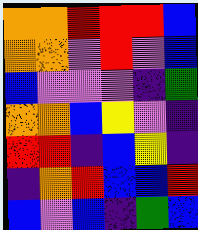[["orange", "orange", "red", "red", "red", "blue"], ["orange", "orange", "violet", "red", "violet", "blue"], ["blue", "violet", "violet", "violet", "indigo", "green"], ["orange", "orange", "blue", "yellow", "violet", "indigo"], ["red", "red", "indigo", "blue", "yellow", "indigo"], ["indigo", "orange", "red", "blue", "blue", "red"], ["blue", "violet", "blue", "indigo", "green", "blue"]]